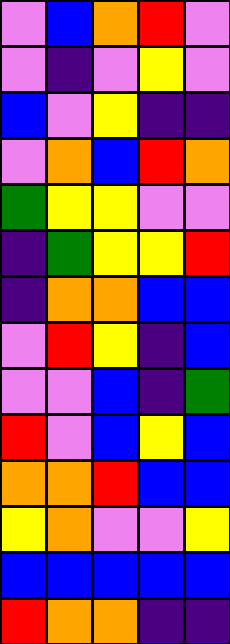[["violet", "blue", "orange", "red", "violet"], ["violet", "indigo", "violet", "yellow", "violet"], ["blue", "violet", "yellow", "indigo", "indigo"], ["violet", "orange", "blue", "red", "orange"], ["green", "yellow", "yellow", "violet", "violet"], ["indigo", "green", "yellow", "yellow", "red"], ["indigo", "orange", "orange", "blue", "blue"], ["violet", "red", "yellow", "indigo", "blue"], ["violet", "violet", "blue", "indigo", "green"], ["red", "violet", "blue", "yellow", "blue"], ["orange", "orange", "red", "blue", "blue"], ["yellow", "orange", "violet", "violet", "yellow"], ["blue", "blue", "blue", "blue", "blue"], ["red", "orange", "orange", "indigo", "indigo"]]